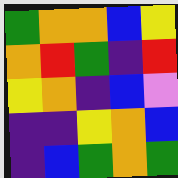[["green", "orange", "orange", "blue", "yellow"], ["orange", "red", "green", "indigo", "red"], ["yellow", "orange", "indigo", "blue", "violet"], ["indigo", "indigo", "yellow", "orange", "blue"], ["indigo", "blue", "green", "orange", "green"]]